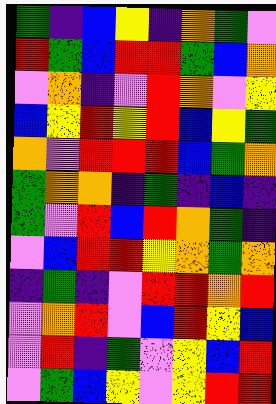[["green", "indigo", "blue", "yellow", "indigo", "orange", "green", "violet"], ["red", "green", "blue", "red", "red", "green", "blue", "orange"], ["violet", "orange", "indigo", "violet", "red", "orange", "violet", "yellow"], ["blue", "yellow", "red", "yellow", "red", "blue", "yellow", "green"], ["orange", "violet", "red", "red", "red", "blue", "green", "orange"], ["green", "orange", "orange", "indigo", "green", "indigo", "blue", "indigo"], ["green", "violet", "red", "blue", "red", "orange", "green", "indigo"], ["violet", "blue", "red", "red", "yellow", "orange", "green", "orange"], ["indigo", "green", "indigo", "violet", "red", "red", "orange", "red"], ["violet", "orange", "red", "violet", "blue", "red", "yellow", "blue"], ["violet", "red", "indigo", "green", "violet", "yellow", "blue", "red"], ["violet", "green", "blue", "yellow", "violet", "yellow", "red", "red"]]